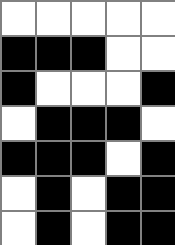[["white", "white", "white", "white", "white"], ["black", "black", "black", "white", "white"], ["black", "white", "white", "white", "black"], ["white", "black", "black", "black", "white"], ["black", "black", "black", "white", "black"], ["white", "black", "white", "black", "black"], ["white", "black", "white", "black", "black"]]